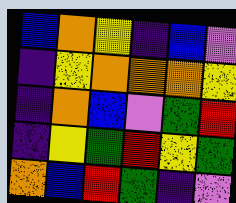[["blue", "orange", "yellow", "indigo", "blue", "violet"], ["indigo", "yellow", "orange", "orange", "orange", "yellow"], ["indigo", "orange", "blue", "violet", "green", "red"], ["indigo", "yellow", "green", "red", "yellow", "green"], ["orange", "blue", "red", "green", "indigo", "violet"]]